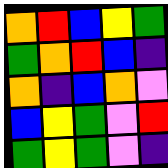[["orange", "red", "blue", "yellow", "green"], ["green", "orange", "red", "blue", "indigo"], ["orange", "indigo", "blue", "orange", "violet"], ["blue", "yellow", "green", "violet", "red"], ["green", "yellow", "green", "violet", "indigo"]]